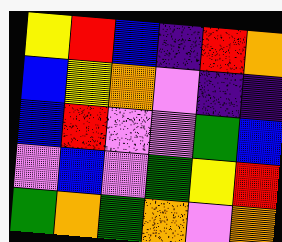[["yellow", "red", "blue", "indigo", "red", "orange"], ["blue", "yellow", "orange", "violet", "indigo", "indigo"], ["blue", "red", "violet", "violet", "green", "blue"], ["violet", "blue", "violet", "green", "yellow", "red"], ["green", "orange", "green", "orange", "violet", "orange"]]